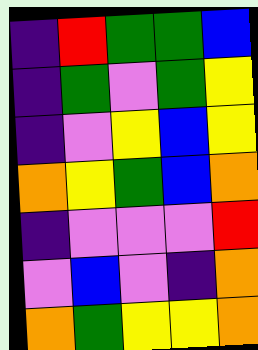[["indigo", "red", "green", "green", "blue"], ["indigo", "green", "violet", "green", "yellow"], ["indigo", "violet", "yellow", "blue", "yellow"], ["orange", "yellow", "green", "blue", "orange"], ["indigo", "violet", "violet", "violet", "red"], ["violet", "blue", "violet", "indigo", "orange"], ["orange", "green", "yellow", "yellow", "orange"]]